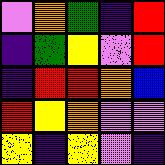[["violet", "orange", "green", "indigo", "red"], ["indigo", "green", "yellow", "violet", "red"], ["indigo", "red", "red", "orange", "blue"], ["red", "yellow", "orange", "violet", "violet"], ["yellow", "indigo", "yellow", "violet", "indigo"]]